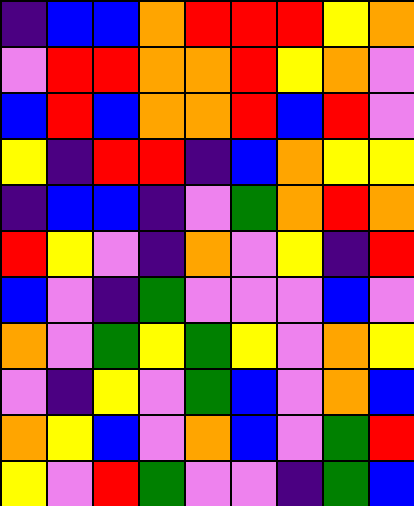[["indigo", "blue", "blue", "orange", "red", "red", "red", "yellow", "orange"], ["violet", "red", "red", "orange", "orange", "red", "yellow", "orange", "violet"], ["blue", "red", "blue", "orange", "orange", "red", "blue", "red", "violet"], ["yellow", "indigo", "red", "red", "indigo", "blue", "orange", "yellow", "yellow"], ["indigo", "blue", "blue", "indigo", "violet", "green", "orange", "red", "orange"], ["red", "yellow", "violet", "indigo", "orange", "violet", "yellow", "indigo", "red"], ["blue", "violet", "indigo", "green", "violet", "violet", "violet", "blue", "violet"], ["orange", "violet", "green", "yellow", "green", "yellow", "violet", "orange", "yellow"], ["violet", "indigo", "yellow", "violet", "green", "blue", "violet", "orange", "blue"], ["orange", "yellow", "blue", "violet", "orange", "blue", "violet", "green", "red"], ["yellow", "violet", "red", "green", "violet", "violet", "indigo", "green", "blue"]]